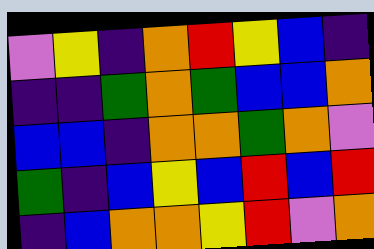[["violet", "yellow", "indigo", "orange", "red", "yellow", "blue", "indigo"], ["indigo", "indigo", "green", "orange", "green", "blue", "blue", "orange"], ["blue", "blue", "indigo", "orange", "orange", "green", "orange", "violet"], ["green", "indigo", "blue", "yellow", "blue", "red", "blue", "red"], ["indigo", "blue", "orange", "orange", "yellow", "red", "violet", "orange"]]